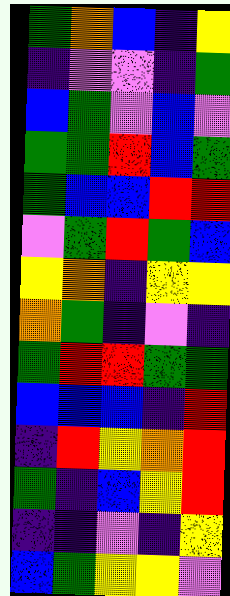[["green", "orange", "blue", "indigo", "yellow"], ["indigo", "violet", "violet", "indigo", "green"], ["blue", "green", "violet", "blue", "violet"], ["green", "green", "red", "blue", "green"], ["green", "blue", "blue", "red", "red"], ["violet", "green", "red", "green", "blue"], ["yellow", "orange", "indigo", "yellow", "yellow"], ["orange", "green", "indigo", "violet", "indigo"], ["green", "red", "red", "green", "green"], ["blue", "blue", "blue", "indigo", "red"], ["indigo", "red", "yellow", "orange", "red"], ["green", "indigo", "blue", "yellow", "red"], ["indigo", "indigo", "violet", "indigo", "yellow"], ["blue", "green", "yellow", "yellow", "violet"]]